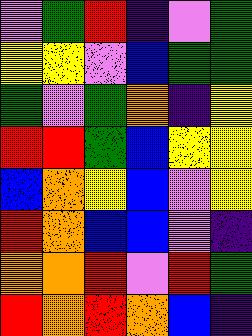[["violet", "green", "red", "indigo", "violet", "green"], ["yellow", "yellow", "violet", "blue", "green", "green"], ["green", "violet", "green", "orange", "indigo", "yellow"], ["red", "red", "green", "blue", "yellow", "yellow"], ["blue", "orange", "yellow", "blue", "violet", "yellow"], ["red", "orange", "blue", "blue", "violet", "indigo"], ["orange", "orange", "red", "violet", "red", "green"], ["red", "orange", "red", "orange", "blue", "indigo"]]